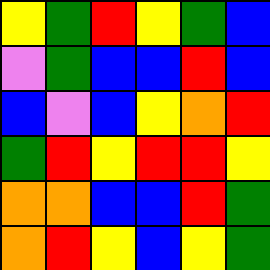[["yellow", "green", "red", "yellow", "green", "blue"], ["violet", "green", "blue", "blue", "red", "blue"], ["blue", "violet", "blue", "yellow", "orange", "red"], ["green", "red", "yellow", "red", "red", "yellow"], ["orange", "orange", "blue", "blue", "red", "green"], ["orange", "red", "yellow", "blue", "yellow", "green"]]